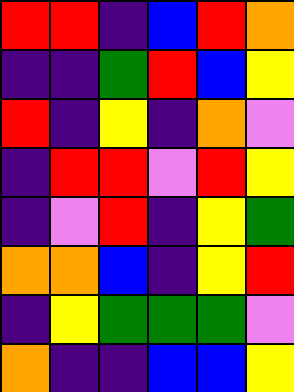[["red", "red", "indigo", "blue", "red", "orange"], ["indigo", "indigo", "green", "red", "blue", "yellow"], ["red", "indigo", "yellow", "indigo", "orange", "violet"], ["indigo", "red", "red", "violet", "red", "yellow"], ["indigo", "violet", "red", "indigo", "yellow", "green"], ["orange", "orange", "blue", "indigo", "yellow", "red"], ["indigo", "yellow", "green", "green", "green", "violet"], ["orange", "indigo", "indigo", "blue", "blue", "yellow"]]